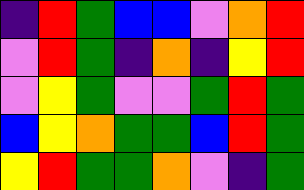[["indigo", "red", "green", "blue", "blue", "violet", "orange", "red"], ["violet", "red", "green", "indigo", "orange", "indigo", "yellow", "red"], ["violet", "yellow", "green", "violet", "violet", "green", "red", "green"], ["blue", "yellow", "orange", "green", "green", "blue", "red", "green"], ["yellow", "red", "green", "green", "orange", "violet", "indigo", "green"]]